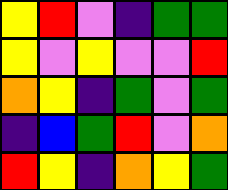[["yellow", "red", "violet", "indigo", "green", "green"], ["yellow", "violet", "yellow", "violet", "violet", "red"], ["orange", "yellow", "indigo", "green", "violet", "green"], ["indigo", "blue", "green", "red", "violet", "orange"], ["red", "yellow", "indigo", "orange", "yellow", "green"]]